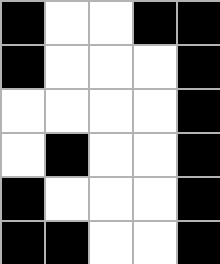[["black", "white", "white", "black", "black"], ["black", "white", "white", "white", "black"], ["white", "white", "white", "white", "black"], ["white", "black", "white", "white", "black"], ["black", "white", "white", "white", "black"], ["black", "black", "white", "white", "black"]]